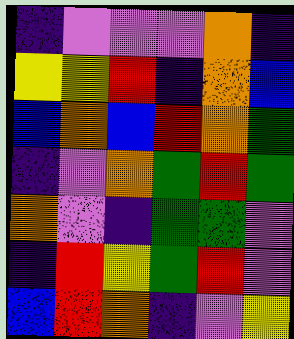[["indigo", "violet", "violet", "violet", "orange", "indigo"], ["yellow", "yellow", "red", "indigo", "orange", "blue"], ["blue", "orange", "blue", "red", "orange", "green"], ["indigo", "violet", "orange", "green", "red", "green"], ["orange", "violet", "indigo", "green", "green", "violet"], ["indigo", "red", "yellow", "green", "red", "violet"], ["blue", "red", "orange", "indigo", "violet", "yellow"]]